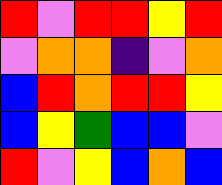[["red", "violet", "red", "red", "yellow", "red"], ["violet", "orange", "orange", "indigo", "violet", "orange"], ["blue", "red", "orange", "red", "red", "yellow"], ["blue", "yellow", "green", "blue", "blue", "violet"], ["red", "violet", "yellow", "blue", "orange", "blue"]]